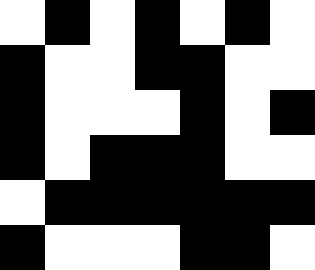[["white", "black", "white", "black", "white", "black", "white"], ["black", "white", "white", "black", "black", "white", "white"], ["black", "white", "white", "white", "black", "white", "black"], ["black", "white", "black", "black", "black", "white", "white"], ["white", "black", "black", "black", "black", "black", "black"], ["black", "white", "white", "white", "black", "black", "white"]]